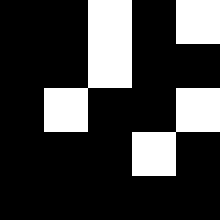[["black", "black", "white", "black", "white"], ["black", "black", "white", "black", "black"], ["black", "white", "black", "black", "white"], ["black", "black", "black", "white", "black"], ["black", "black", "black", "black", "black"]]